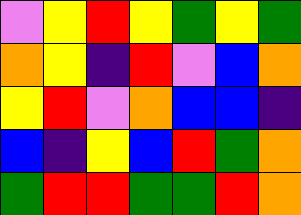[["violet", "yellow", "red", "yellow", "green", "yellow", "green"], ["orange", "yellow", "indigo", "red", "violet", "blue", "orange"], ["yellow", "red", "violet", "orange", "blue", "blue", "indigo"], ["blue", "indigo", "yellow", "blue", "red", "green", "orange"], ["green", "red", "red", "green", "green", "red", "orange"]]